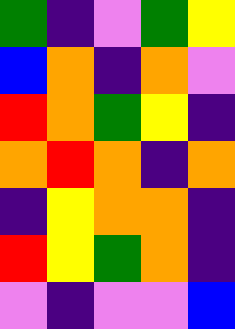[["green", "indigo", "violet", "green", "yellow"], ["blue", "orange", "indigo", "orange", "violet"], ["red", "orange", "green", "yellow", "indigo"], ["orange", "red", "orange", "indigo", "orange"], ["indigo", "yellow", "orange", "orange", "indigo"], ["red", "yellow", "green", "orange", "indigo"], ["violet", "indigo", "violet", "violet", "blue"]]